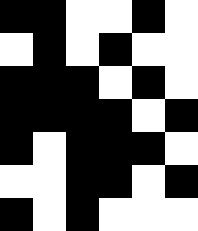[["black", "black", "white", "white", "black", "white"], ["white", "black", "white", "black", "white", "white"], ["black", "black", "black", "white", "black", "white"], ["black", "black", "black", "black", "white", "black"], ["black", "white", "black", "black", "black", "white"], ["white", "white", "black", "black", "white", "black"], ["black", "white", "black", "white", "white", "white"]]